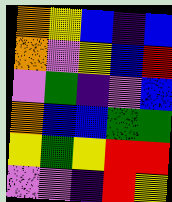[["orange", "yellow", "blue", "indigo", "blue"], ["orange", "violet", "yellow", "blue", "red"], ["violet", "green", "indigo", "violet", "blue"], ["orange", "blue", "blue", "green", "green"], ["yellow", "green", "yellow", "red", "red"], ["violet", "violet", "indigo", "red", "yellow"]]